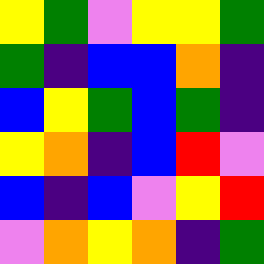[["yellow", "green", "violet", "yellow", "yellow", "green"], ["green", "indigo", "blue", "blue", "orange", "indigo"], ["blue", "yellow", "green", "blue", "green", "indigo"], ["yellow", "orange", "indigo", "blue", "red", "violet"], ["blue", "indigo", "blue", "violet", "yellow", "red"], ["violet", "orange", "yellow", "orange", "indigo", "green"]]